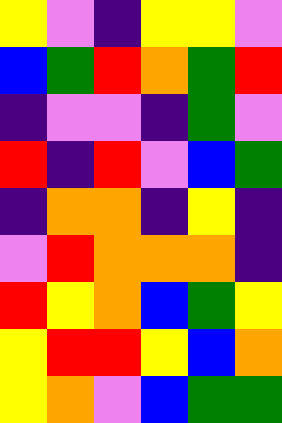[["yellow", "violet", "indigo", "yellow", "yellow", "violet"], ["blue", "green", "red", "orange", "green", "red"], ["indigo", "violet", "violet", "indigo", "green", "violet"], ["red", "indigo", "red", "violet", "blue", "green"], ["indigo", "orange", "orange", "indigo", "yellow", "indigo"], ["violet", "red", "orange", "orange", "orange", "indigo"], ["red", "yellow", "orange", "blue", "green", "yellow"], ["yellow", "red", "red", "yellow", "blue", "orange"], ["yellow", "orange", "violet", "blue", "green", "green"]]